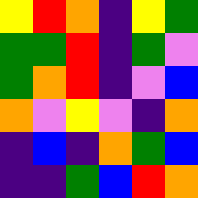[["yellow", "red", "orange", "indigo", "yellow", "green"], ["green", "green", "red", "indigo", "green", "violet"], ["green", "orange", "red", "indigo", "violet", "blue"], ["orange", "violet", "yellow", "violet", "indigo", "orange"], ["indigo", "blue", "indigo", "orange", "green", "blue"], ["indigo", "indigo", "green", "blue", "red", "orange"]]